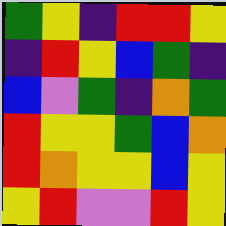[["green", "yellow", "indigo", "red", "red", "yellow"], ["indigo", "red", "yellow", "blue", "green", "indigo"], ["blue", "violet", "green", "indigo", "orange", "green"], ["red", "yellow", "yellow", "green", "blue", "orange"], ["red", "orange", "yellow", "yellow", "blue", "yellow"], ["yellow", "red", "violet", "violet", "red", "yellow"]]